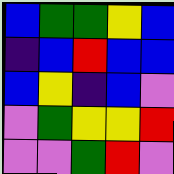[["blue", "green", "green", "yellow", "blue"], ["indigo", "blue", "red", "blue", "blue"], ["blue", "yellow", "indigo", "blue", "violet"], ["violet", "green", "yellow", "yellow", "red"], ["violet", "violet", "green", "red", "violet"]]